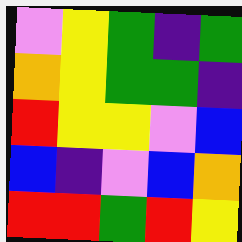[["violet", "yellow", "green", "indigo", "green"], ["orange", "yellow", "green", "green", "indigo"], ["red", "yellow", "yellow", "violet", "blue"], ["blue", "indigo", "violet", "blue", "orange"], ["red", "red", "green", "red", "yellow"]]